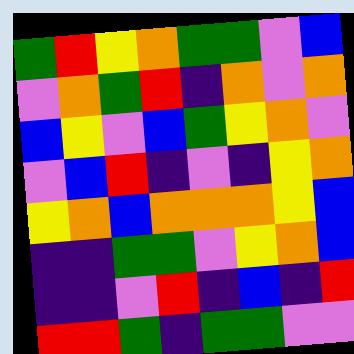[["green", "red", "yellow", "orange", "green", "green", "violet", "blue"], ["violet", "orange", "green", "red", "indigo", "orange", "violet", "orange"], ["blue", "yellow", "violet", "blue", "green", "yellow", "orange", "violet"], ["violet", "blue", "red", "indigo", "violet", "indigo", "yellow", "orange"], ["yellow", "orange", "blue", "orange", "orange", "orange", "yellow", "blue"], ["indigo", "indigo", "green", "green", "violet", "yellow", "orange", "blue"], ["indigo", "indigo", "violet", "red", "indigo", "blue", "indigo", "red"], ["red", "red", "green", "indigo", "green", "green", "violet", "violet"]]